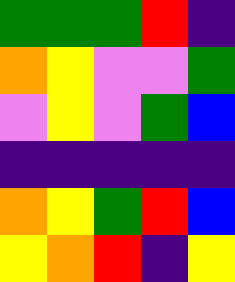[["green", "green", "green", "red", "indigo"], ["orange", "yellow", "violet", "violet", "green"], ["violet", "yellow", "violet", "green", "blue"], ["indigo", "indigo", "indigo", "indigo", "indigo"], ["orange", "yellow", "green", "red", "blue"], ["yellow", "orange", "red", "indigo", "yellow"]]